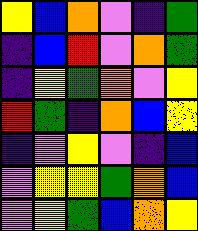[["yellow", "blue", "orange", "violet", "indigo", "green"], ["indigo", "blue", "red", "violet", "orange", "green"], ["indigo", "yellow", "green", "orange", "violet", "yellow"], ["red", "green", "indigo", "orange", "blue", "yellow"], ["indigo", "violet", "yellow", "violet", "indigo", "blue"], ["violet", "yellow", "yellow", "green", "orange", "blue"], ["violet", "yellow", "green", "blue", "orange", "yellow"]]